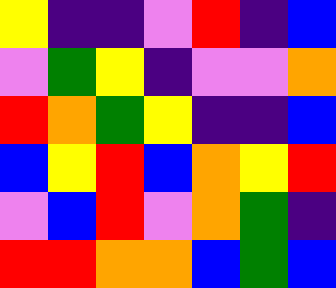[["yellow", "indigo", "indigo", "violet", "red", "indigo", "blue"], ["violet", "green", "yellow", "indigo", "violet", "violet", "orange"], ["red", "orange", "green", "yellow", "indigo", "indigo", "blue"], ["blue", "yellow", "red", "blue", "orange", "yellow", "red"], ["violet", "blue", "red", "violet", "orange", "green", "indigo"], ["red", "red", "orange", "orange", "blue", "green", "blue"]]